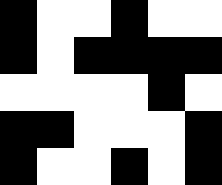[["black", "white", "white", "black", "white", "white"], ["black", "white", "black", "black", "black", "black"], ["white", "white", "white", "white", "black", "white"], ["black", "black", "white", "white", "white", "black"], ["black", "white", "white", "black", "white", "black"]]